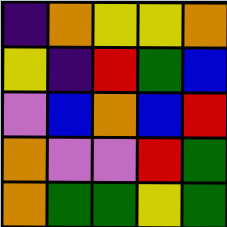[["indigo", "orange", "yellow", "yellow", "orange"], ["yellow", "indigo", "red", "green", "blue"], ["violet", "blue", "orange", "blue", "red"], ["orange", "violet", "violet", "red", "green"], ["orange", "green", "green", "yellow", "green"]]